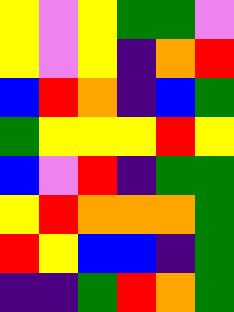[["yellow", "violet", "yellow", "green", "green", "violet"], ["yellow", "violet", "yellow", "indigo", "orange", "red"], ["blue", "red", "orange", "indigo", "blue", "green"], ["green", "yellow", "yellow", "yellow", "red", "yellow"], ["blue", "violet", "red", "indigo", "green", "green"], ["yellow", "red", "orange", "orange", "orange", "green"], ["red", "yellow", "blue", "blue", "indigo", "green"], ["indigo", "indigo", "green", "red", "orange", "green"]]